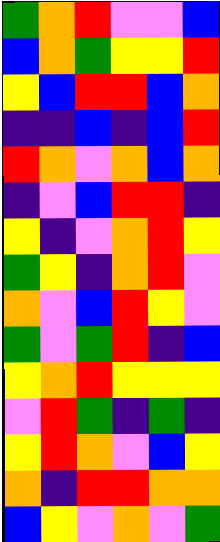[["green", "orange", "red", "violet", "violet", "blue"], ["blue", "orange", "green", "yellow", "yellow", "red"], ["yellow", "blue", "red", "red", "blue", "orange"], ["indigo", "indigo", "blue", "indigo", "blue", "red"], ["red", "orange", "violet", "orange", "blue", "orange"], ["indigo", "violet", "blue", "red", "red", "indigo"], ["yellow", "indigo", "violet", "orange", "red", "yellow"], ["green", "yellow", "indigo", "orange", "red", "violet"], ["orange", "violet", "blue", "red", "yellow", "violet"], ["green", "violet", "green", "red", "indigo", "blue"], ["yellow", "orange", "red", "yellow", "yellow", "yellow"], ["violet", "red", "green", "indigo", "green", "indigo"], ["yellow", "red", "orange", "violet", "blue", "yellow"], ["orange", "indigo", "red", "red", "orange", "orange"], ["blue", "yellow", "violet", "orange", "violet", "green"]]